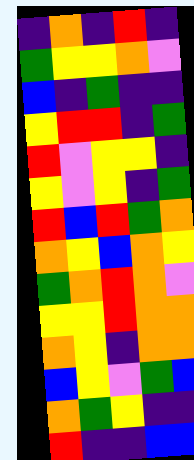[["indigo", "orange", "indigo", "red", "indigo"], ["green", "yellow", "yellow", "orange", "violet"], ["blue", "indigo", "green", "indigo", "indigo"], ["yellow", "red", "red", "indigo", "green"], ["red", "violet", "yellow", "yellow", "indigo"], ["yellow", "violet", "yellow", "indigo", "green"], ["red", "blue", "red", "green", "orange"], ["orange", "yellow", "blue", "orange", "yellow"], ["green", "orange", "red", "orange", "violet"], ["yellow", "yellow", "red", "orange", "orange"], ["orange", "yellow", "indigo", "orange", "orange"], ["blue", "yellow", "violet", "green", "blue"], ["orange", "green", "yellow", "indigo", "indigo"], ["red", "indigo", "indigo", "blue", "blue"]]